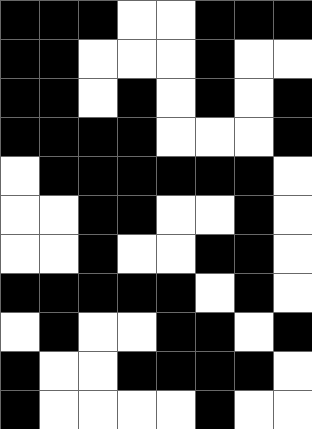[["black", "black", "black", "white", "white", "black", "black", "black"], ["black", "black", "white", "white", "white", "black", "white", "white"], ["black", "black", "white", "black", "white", "black", "white", "black"], ["black", "black", "black", "black", "white", "white", "white", "black"], ["white", "black", "black", "black", "black", "black", "black", "white"], ["white", "white", "black", "black", "white", "white", "black", "white"], ["white", "white", "black", "white", "white", "black", "black", "white"], ["black", "black", "black", "black", "black", "white", "black", "white"], ["white", "black", "white", "white", "black", "black", "white", "black"], ["black", "white", "white", "black", "black", "black", "black", "white"], ["black", "white", "white", "white", "white", "black", "white", "white"]]